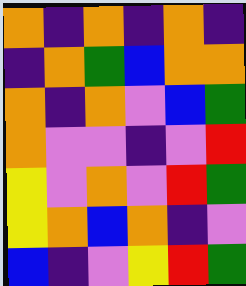[["orange", "indigo", "orange", "indigo", "orange", "indigo"], ["indigo", "orange", "green", "blue", "orange", "orange"], ["orange", "indigo", "orange", "violet", "blue", "green"], ["orange", "violet", "violet", "indigo", "violet", "red"], ["yellow", "violet", "orange", "violet", "red", "green"], ["yellow", "orange", "blue", "orange", "indigo", "violet"], ["blue", "indigo", "violet", "yellow", "red", "green"]]